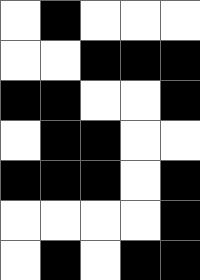[["white", "black", "white", "white", "white"], ["white", "white", "black", "black", "black"], ["black", "black", "white", "white", "black"], ["white", "black", "black", "white", "white"], ["black", "black", "black", "white", "black"], ["white", "white", "white", "white", "black"], ["white", "black", "white", "black", "black"]]